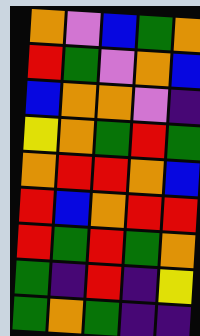[["orange", "violet", "blue", "green", "orange"], ["red", "green", "violet", "orange", "blue"], ["blue", "orange", "orange", "violet", "indigo"], ["yellow", "orange", "green", "red", "green"], ["orange", "red", "red", "orange", "blue"], ["red", "blue", "orange", "red", "red"], ["red", "green", "red", "green", "orange"], ["green", "indigo", "red", "indigo", "yellow"], ["green", "orange", "green", "indigo", "indigo"]]